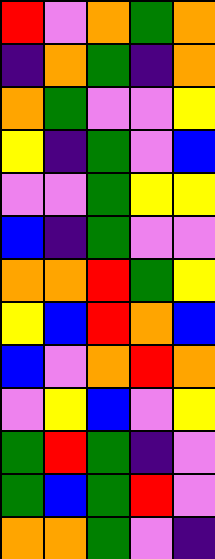[["red", "violet", "orange", "green", "orange"], ["indigo", "orange", "green", "indigo", "orange"], ["orange", "green", "violet", "violet", "yellow"], ["yellow", "indigo", "green", "violet", "blue"], ["violet", "violet", "green", "yellow", "yellow"], ["blue", "indigo", "green", "violet", "violet"], ["orange", "orange", "red", "green", "yellow"], ["yellow", "blue", "red", "orange", "blue"], ["blue", "violet", "orange", "red", "orange"], ["violet", "yellow", "blue", "violet", "yellow"], ["green", "red", "green", "indigo", "violet"], ["green", "blue", "green", "red", "violet"], ["orange", "orange", "green", "violet", "indigo"]]